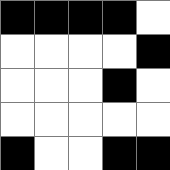[["black", "black", "black", "black", "white"], ["white", "white", "white", "white", "black"], ["white", "white", "white", "black", "white"], ["white", "white", "white", "white", "white"], ["black", "white", "white", "black", "black"]]